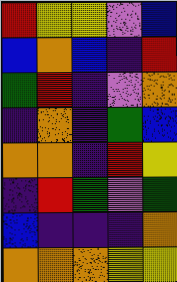[["red", "yellow", "yellow", "violet", "blue"], ["blue", "orange", "blue", "indigo", "red"], ["green", "red", "indigo", "violet", "orange"], ["indigo", "orange", "indigo", "green", "blue"], ["orange", "orange", "indigo", "red", "yellow"], ["indigo", "red", "green", "violet", "green"], ["blue", "indigo", "indigo", "indigo", "orange"], ["orange", "orange", "orange", "yellow", "yellow"]]